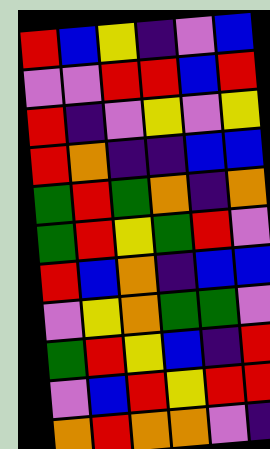[["red", "blue", "yellow", "indigo", "violet", "blue"], ["violet", "violet", "red", "red", "blue", "red"], ["red", "indigo", "violet", "yellow", "violet", "yellow"], ["red", "orange", "indigo", "indigo", "blue", "blue"], ["green", "red", "green", "orange", "indigo", "orange"], ["green", "red", "yellow", "green", "red", "violet"], ["red", "blue", "orange", "indigo", "blue", "blue"], ["violet", "yellow", "orange", "green", "green", "violet"], ["green", "red", "yellow", "blue", "indigo", "red"], ["violet", "blue", "red", "yellow", "red", "red"], ["orange", "red", "orange", "orange", "violet", "indigo"]]